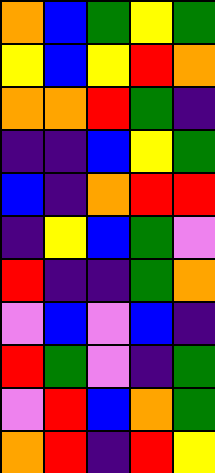[["orange", "blue", "green", "yellow", "green"], ["yellow", "blue", "yellow", "red", "orange"], ["orange", "orange", "red", "green", "indigo"], ["indigo", "indigo", "blue", "yellow", "green"], ["blue", "indigo", "orange", "red", "red"], ["indigo", "yellow", "blue", "green", "violet"], ["red", "indigo", "indigo", "green", "orange"], ["violet", "blue", "violet", "blue", "indigo"], ["red", "green", "violet", "indigo", "green"], ["violet", "red", "blue", "orange", "green"], ["orange", "red", "indigo", "red", "yellow"]]